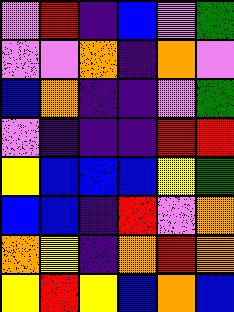[["violet", "red", "indigo", "blue", "violet", "green"], ["violet", "violet", "orange", "indigo", "orange", "violet"], ["blue", "orange", "indigo", "indigo", "violet", "green"], ["violet", "indigo", "indigo", "indigo", "red", "red"], ["yellow", "blue", "blue", "blue", "yellow", "green"], ["blue", "blue", "indigo", "red", "violet", "orange"], ["orange", "yellow", "indigo", "orange", "red", "orange"], ["yellow", "red", "yellow", "blue", "orange", "blue"]]